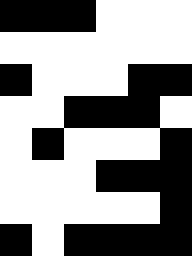[["black", "black", "black", "white", "white", "white"], ["white", "white", "white", "white", "white", "white"], ["black", "white", "white", "white", "black", "black"], ["white", "white", "black", "black", "black", "white"], ["white", "black", "white", "white", "white", "black"], ["white", "white", "white", "black", "black", "black"], ["white", "white", "white", "white", "white", "black"], ["black", "white", "black", "black", "black", "black"]]